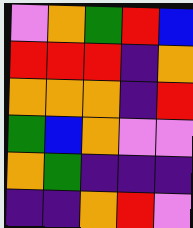[["violet", "orange", "green", "red", "blue"], ["red", "red", "red", "indigo", "orange"], ["orange", "orange", "orange", "indigo", "red"], ["green", "blue", "orange", "violet", "violet"], ["orange", "green", "indigo", "indigo", "indigo"], ["indigo", "indigo", "orange", "red", "violet"]]